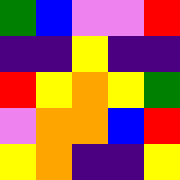[["green", "blue", "violet", "violet", "red"], ["indigo", "indigo", "yellow", "indigo", "indigo"], ["red", "yellow", "orange", "yellow", "green"], ["violet", "orange", "orange", "blue", "red"], ["yellow", "orange", "indigo", "indigo", "yellow"]]